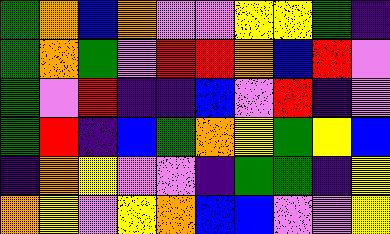[["green", "orange", "blue", "orange", "violet", "violet", "yellow", "yellow", "green", "indigo"], ["green", "orange", "green", "violet", "red", "red", "orange", "blue", "red", "violet"], ["green", "violet", "red", "indigo", "indigo", "blue", "violet", "red", "indigo", "violet"], ["green", "red", "indigo", "blue", "green", "orange", "yellow", "green", "yellow", "blue"], ["indigo", "orange", "yellow", "violet", "violet", "indigo", "green", "green", "indigo", "yellow"], ["orange", "yellow", "violet", "yellow", "orange", "blue", "blue", "violet", "violet", "yellow"]]